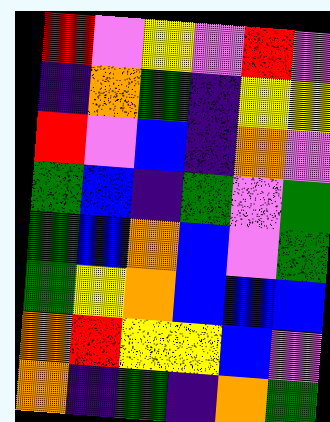[["red", "violet", "yellow", "violet", "red", "violet"], ["indigo", "orange", "green", "indigo", "yellow", "yellow"], ["red", "violet", "blue", "indigo", "orange", "violet"], ["green", "blue", "indigo", "green", "violet", "green"], ["green", "blue", "orange", "blue", "violet", "green"], ["green", "yellow", "orange", "blue", "blue", "blue"], ["orange", "red", "yellow", "yellow", "blue", "violet"], ["orange", "indigo", "green", "indigo", "orange", "green"]]